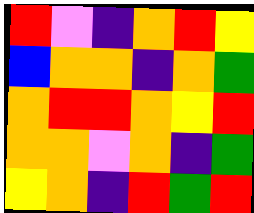[["red", "violet", "indigo", "orange", "red", "yellow"], ["blue", "orange", "orange", "indigo", "orange", "green"], ["orange", "red", "red", "orange", "yellow", "red"], ["orange", "orange", "violet", "orange", "indigo", "green"], ["yellow", "orange", "indigo", "red", "green", "red"]]